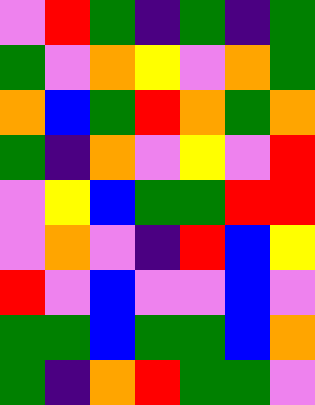[["violet", "red", "green", "indigo", "green", "indigo", "green"], ["green", "violet", "orange", "yellow", "violet", "orange", "green"], ["orange", "blue", "green", "red", "orange", "green", "orange"], ["green", "indigo", "orange", "violet", "yellow", "violet", "red"], ["violet", "yellow", "blue", "green", "green", "red", "red"], ["violet", "orange", "violet", "indigo", "red", "blue", "yellow"], ["red", "violet", "blue", "violet", "violet", "blue", "violet"], ["green", "green", "blue", "green", "green", "blue", "orange"], ["green", "indigo", "orange", "red", "green", "green", "violet"]]